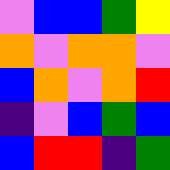[["violet", "blue", "blue", "green", "yellow"], ["orange", "violet", "orange", "orange", "violet"], ["blue", "orange", "violet", "orange", "red"], ["indigo", "violet", "blue", "green", "blue"], ["blue", "red", "red", "indigo", "green"]]